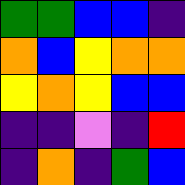[["green", "green", "blue", "blue", "indigo"], ["orange", "blue", "yellow", "orange", "orange"], ["yellow", "orange", "yellow", "blue", "blue"], ["indigo", "indigo", "violet", "indigo", "red"], ["indigo", "orange", "indigo", "green", "blue"]]